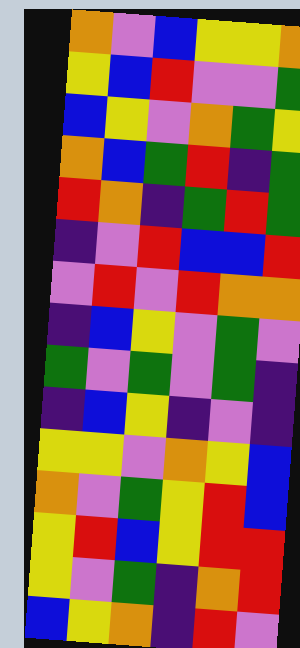[["orange", "violet", "blue", "yellow", "yellow", "orange"], ["yellow", "blue", "red", "violet", "violet", "green"], ["blue", "yellow", "violet", "orange", "green", "yellow"], ["orange", "blue", "green", "red", "indigo", "green"], ["red", "orange", "indigo", "green", "red", "green"], ["indigo", "violet", "red", "blue", "blue", "red"], ["violet", "red", "violet", "red", "orange", "orange"], ["indigo", "blue", "yellow", "violet", "green", "violet"], ["green", "violet", "green", "violet", "green", "indigo"], ["indigo", "blue", "yellow", "indigo", "violet", "indigo"], ["yellow", "yellow", "violet", "orange", "yellow", "blue"], ["orange", "violet", "green", "yellow", "red", "blue"], ["yellow", "red", "blue", "yellow", "red", "red"], ["yellow", "violet", "green", "indigo", "orange", "red"], ["blue", "yellow", "orange", "indigo", "red", "violet"]]